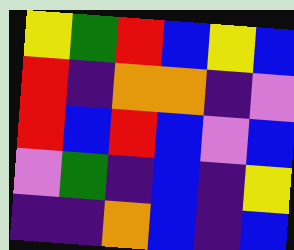[["yellow", "green", "red", "blue", "yellow", "blue"], ["red", "indigo", "orange", "orange", "indigo", "violet"], ["red", "blue", "red", "blue", "violet", "blue"], ["violet", "green", "indigo", "blue", "indigo", "yellow"], ["indigo", "indigo", "orange", "blue", "indigo", "blue"]]